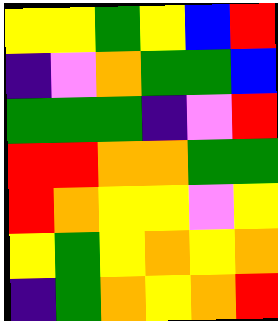[["yellow", "yellow", "green", "yellow", "blue", "red"], ["indigo", "violet", "orange", "green", "green", "blue"], ["green", "green", "green", "indigo", "violet", "red"], ["red", "red", "orange", "orange", "green", "green"], ["red", "orange", "yellow", "yellow", "violet", "yellow"], ["yellow", "green", "yellow", "orange", "yellow", "orange"], ["indigo", "green", "orange", "yellow", "orange", "red"]]